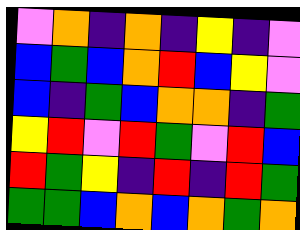[["violet", "orange", "indigo", "orange", "indigo", "yellow", "indigo", "violet"], ["blue", "green", "blue", "orange", "red", "blue", "yellow", "violet"], ["blue", "indigo", "green", "blue", "orange", "orange", "indigo", "green"], ["yellow", "red", "violet", "red", "green", "violet", "red", "blue"], ["red", "green", "yellow", "indigo", "red", "indigo", "red", "green"], ["green", "green", "blue", "orange", "blue", "orange", "green", "orange"]]